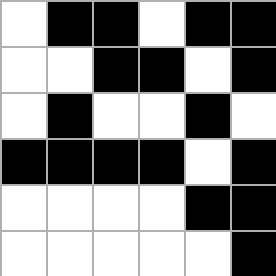[["white", "black", "black", "white", "black", "black"], ["white", "white", "black", "black", "white", "black"], ["white", "black", "white", "white", "black", "white"], ["black", "black", "black", "black", "white", "black"], ["white", "white", "white", "white", "black", "black"], ["white", "white", "white", "white", "white", "black"]]